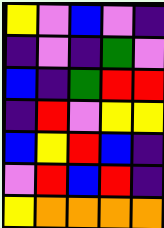[["yellow", "violet", "blue", "violet", "indigo"], ["indigo", "violet", "indigo", "green", "violet"], ["blue", "indigo", "green", "red", "red"], ["indigo", "red", "violet", "yellow", "yellow"], ["blue", "yellow", "red", "blue", "indigo"], ["violet", "red", "blue", "red", "indigo"], ["yellow", "orange", "orange", "orange", "orange"]]